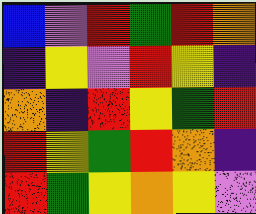[["blue", "violet", "red", "green", "red", "orange"], ["indigo", "yellow", "violet", "red", "yellow", "indigo"], ["orange", "indigo", "red", "yellow", "green", "red"], ["red", "yellow", "green", "red", "orange", "indigo"], ["red", "green", "yellow", "orange", "yellow", "violet"]]